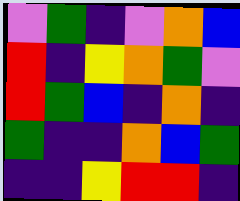[["violet", "green", "indigo", "violet", "orange", "blue"], ["red", "indigo", "yellow", "orange", "green", "violet"], ["red", "green", "blue", "indigo", "orange", "indigo"], ["green", "indigo", "indigo", "orange", "blue", "green"], ["indigo", "indigo", "yellow", "red", "red", "indigo"]]